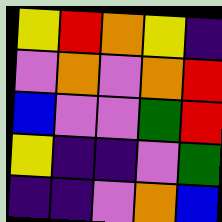[["yellow", "red", "orange", "yellow", "indigo"], ["violet", "orange", "violet", "orange", "red"], ["blue", "violet", "violet", "green", "red"], ["yellow", "indigo", "indigo", "violet", "green"], ["indigo", "indigo", "violet", "orange", "blue"]]